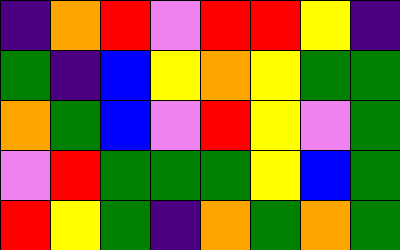[["indigo", "orange", "red", "violet", "red", "red", "yellow", "indigo"], ["green", "indigo", "blue", "yellow", "orange", "yellow", "green", "green"], ["orange", "green", "blue", "violet", "red", "yellow", "violet", "green"], ["violet", "red", "green", "green", "green", "yellow", "blue", "green"], ["red", "yellow", "green", "indigo", "orange", "green", "orange", "green"]]